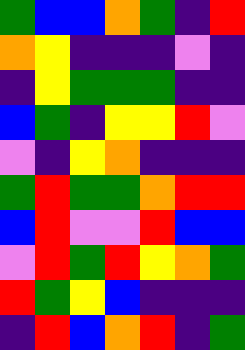[["green", "blue", "blue", "orange", "green", "indigo", "red"], ["orange", "yellow", "indigo", "indigo", "indigo", "violet", "indigo"], ["indigo", "yellow", "green", "green", "green", "indigo", "indigo"], ["blue", "green", "indigo", "yellow", "yellow", "red", "violet"], ["violet", "indigo", "yellow", "orange", "indigo", "indigo", "indigo"], ["green", "red", "green", "green", "orange", "red", "red"], ["blue", "red", "violet", "violet", "red", "blue", "blue"], ["violet", "red", "green", "red", "yellow", "orange", "green"], ["red", "green", "yellow", "blue", "indigo", "indigo", "indigo"], ["indigo", "red", "blue", "orange", "red", "indigo", "green"]]